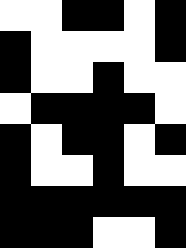[["white", "white", "black", "black", "white", "black"], ["black", "white", "white", "white", "white", "black"], ["black", "white", "white", "black", "white", "white"], ["white", "black", "black", "black", "black", "white"], ["black", "white", "black", "black", "white", "black"], ["black", "white", "white", "black", "white", "white"], ["black", "black", "black", "black", "black", "black"], ["black", "black", "black", "white", "white", "black"]]